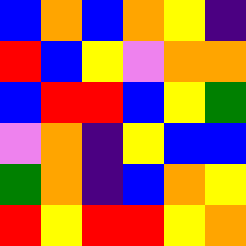[["blue", "orange", "blue", "orange", "yellow", "indigo"], ["red", "blue", "yellow", "violet", "orange", "orange"], ["blue", "red", "red", "blue", "yellow", "green"], ["violet", "orange", "indigo", "yellow", "blue", "blue"], ["green", "orange", "indigo", "blue", "orange", "yellow"], ["red", "yellow", "red", "red", "yellow", "orange"]]